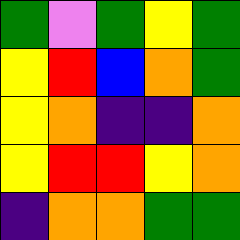[["green", "violet", "green", "yellow", "green"], ["yellow", "red", "blue", "orange", "green"], ["yellow", "orange", "indigo", "indigo", "orange"], ["yellow", "red", "red", "yellow", "orange"], ["indigo", "orange", "orange", "green", "green"]]